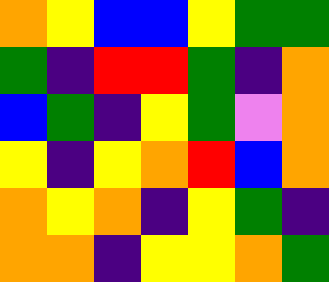[["orange", "yellow", "blue", "blue", "yellow", "green", "green"], ["green", "indigo", "red", "red", "green", "indigo", "orange"], ["blue", "green", "indigo", "yellow", "green", "violet", "orange"], ["yellow", "indigo", "yellow", "orange", "red", "blue", "orange"], ["orange", "yellow", "orange", "indigo", "yellow", "green", "indigo"], ["orange", "orange", "indigo", "yellow", "yellow", "orange", "green"]]